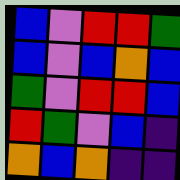[["blue", "violet", "red", "red", "green"], ["blue", "violet", "blue", "orange", "blue"], ["green", "violet", "red", "red", "blue"], ["red", "green", "violet", "blue", "indigo"], ["orange", "blue", "orange", "indigo", "indigo"]]